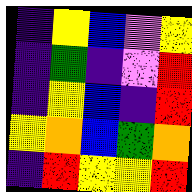[["indigo", "yellow", "blue", "violet", "yellow"], ["indigo", "green", "indigo", "violet", "red"], ["indigo", "yellow", "blue", "indigo", "red"], ["yellow", "orange", "blue", "green", "orange"], ["indigo", "red", "yellow", "yellow", "red"]]